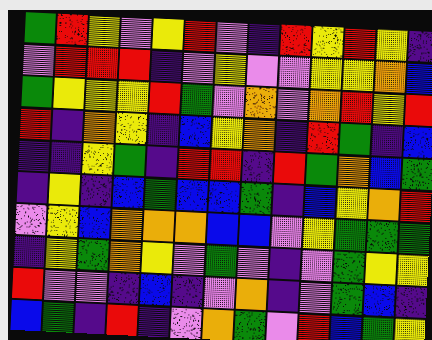[["green", "red", "yellow", "violet", "yellow", "red", "violet", "indigo", "red", "yellow", "red", "yellow", "indigo"], ["violet", "red", "red", "red", "indigo", "violet", "yellow", "violet", "violet", "yellow", "yellow", "orange", "blue"], ["green", "yellow", "yellow", "yellow", "red", "green", "violet", "orange", "violet", "orange", "red", "yellow", "red"], ["red", "indigo", "orange", "yellow", "indigo", "blue", "yellow", "orange", "indigo", "red", "green", "indigo", "blue"], ["indigo", "indigo", "yellow", "green", "indigo", "red", "red", "indigo", "red", "green", "orange", "blue", "green"], ["indigo", "yellow", "indigo", "blue", "green", "blue", "blue", "green", "indigo", "blue", "yellow", "orange", "red"], ["violet", "yellow", "blue", "orange", "orange", "orange", "blue", "blue", "violet", "yellow", "green", "green", "green"], ["indigo", "yellow", "green", "orange", "yellow", "violet", "green", "violet", "indigo", "violet", "green", "yellow", "yellow"], ["red", "violet", "violet", "indigo", "blue", "indigo", "violet", "orange", "indigo", "violet", "green", "blue", "indigo"], ["blue", "green", "indigo", "red", "indigo", "violet", "orange", "green", "violet", "red", "blue", "green", "yellow"]]